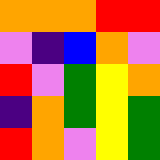[["orange", "orange", "orange", "red", "red"], ["violet", "indigo", "blue", "orange", "violet"], ["red", "violet", "green", "yellow", "orange"], ["indigo", "orange", "green", "yellow", "green"], ["red", "orange", "violet", "yellow", "green"]]